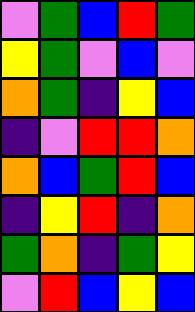[["violet", "green", "blue", "red", "green"], ["yellow", "green", "violet", "blue", "violet"], ["orange", "green", "indigo", "yellow", "blue"], ["indigo", "violet", "red", "red", "orange"], ["orange", "blue", "green", "red", "blue"], ["indigo", "yellow", "red", "indigo", "orange"], ["green", "orange", "indigo", "green", "yellow"], ["violet", "red", "blue", "yellow", "blue"]]